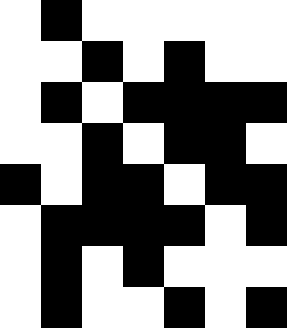[["white", "black", "white", "white", "white", "white", "white"], ["white", "white", "black", "white", "black", "white", "white"], ["white", "black", "white", "black", "black", "black", "black"], ["white", "white", "black", "white", "black", "black", "white"], ["black", "white", "black", "black", "white", "black", "black"], ["white", "black", "black", "black", "black", "white", "black"], ["white", "black", "white", "black", "white", "white", "white"], ["white", "black", "white", "white", "black", "white", "black"]]